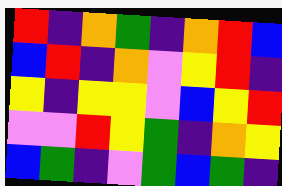[["red", "indigo", "orange", "green", "indigo", "orange", "red", "blue"], ["blue", "red", "indigo", "orange", "violet", "yellow", "red", "indigo"], ["yellow", "indigo", "yellow", "yellow", "violet", "blue", "yellow", "red"], ["violet", "violet", "red", "yellow", "green", "indigo", "orange", "yellow"], ["blue", "green", "indigo", "violet", "green", "blue", "green", "indigo"]]